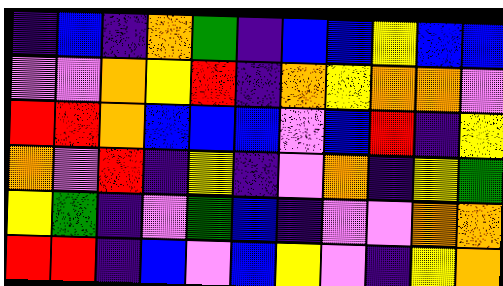[["indigo", "blue", "indigo", "orange", "green", "indigo", "blue", "blue", "yellow", "blue", "blue"], ["violet", "violet", "orange", "yellow", "red", "indigo", "orange", "yellow", "orange", "orange", "violet"], ["red", "red", "orange", "blue", "blue", "blue", "violet", "blue", "red", "indigo", "yellow"], ["orange", "violet", "red", "indigo", "yellow", "indigo", "violet", "orange", "indigo", "yellow", "green"], ["yellow", "green", "indigo", "violet", "green", "blue", "indigo", "violet", "violet", "orange", "orange"], ["red", "red", "indigo", "blue", "violet", "blue", "yellow", "violet", "indigo", "yellow", "orange"]]